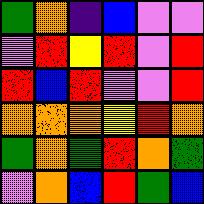[["green", "orange", "indigo", "blue", "violet", "violet"], ["violet", "red", "yellow", "red", "violet", "red"], ["red", "blue", "red", "violet", "violet", "red"], ["orange", "orange", "orange", "yellow", "red", "orange"], ["green", "orange", "green", "red", "orange", "green"], ["violet", "orange", "blue", "red", "green", "blue"]]